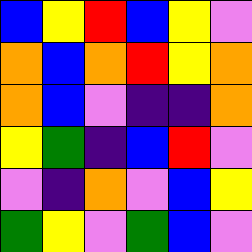[["blue", "yellow", "red", "blue", "yellow", "violet"], ["orange", "blue", "orange", "red", "yellow", "orange"], ["orange", "blue", "violet", "indigo", "indigo", "orange"], ["yellow", "green", "indigo", "blue", "red", "violet"], ["violet", "indigo", "orange", "violet", "blue", "yellow"], ["green", "yellow", "violet", "green", "blue", "violet"]]